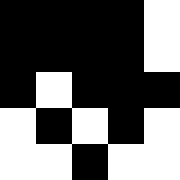[["black", "black", "black", "black", "white"], ["black", "black", "black", "black", "white"], ["black", "white", "black", "black", "black"], ["white", "black", "white", "black", "white"], ["white", "white", "black", "white", "white"]]